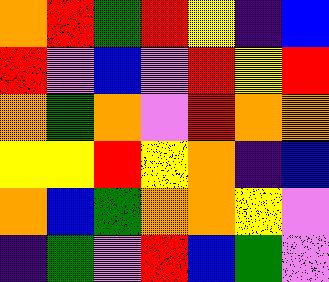[["orange", "red", "green", "red", "yellow", "indigo", "blue"], ["red", "violet", "blue", "violet", "red", "yellow", "red"], ["orange", "green", "orange", "violet", "red", "orange", "orange"], ["yellow", "yellow", "red", "yellow", "orange", "indigo", "blue"], ["orange", "blue", "green", "orange", "orange", "yellow", "violet"], ["indigo", "green", "violet", "red", "blue", "green", "violet"]]